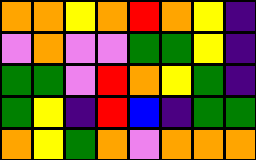[["orange", "orange", "yellow", "orange", "red", "orange", "yellow", "indigo"], ["violet", "orange", "violet", "violet", "green", "green", "yellow", "indigo"], ["green", "green", "violet", "red", "orange", "yellow", "green", "indigo"], ["green", "yellow", "indigo", "red", "blue", "indigo", "green", "green"], ["orange", "yellow", "green", "orange", "violet", "orange", "orange", "orange"]]